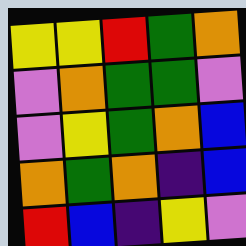[["yellow", "yellow", "red", "green", "orange"], ["violet", "orange", "green", "green", "violet"], ["violet", "yellow", "green", "orange", "blue"], ["orange", "green", "orange", "indigo", "blue"], ["red", "blue", "indigo", "yellow", "violet"]]